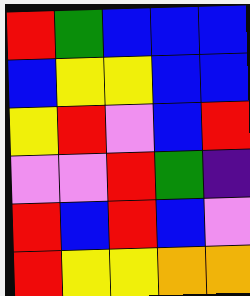[["red", "green", "blue", "blue", "blue"], ["blue", "yellow", "yellow", "blue", "blue"], ["yellow", "red", "violet", "blue", "red"], ["violet", "violet", "red", "green", "indigo"], ["red", "blue", "red", "blue", "violet"], ["red", "yellow", "yellow", "orange", "orange"]]